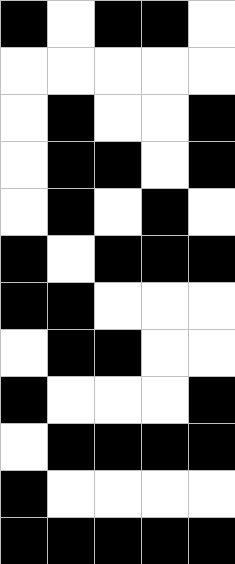[["black", "white", "black", "black", "white"], ["white", "white", "white", "white", "white"], ["white", "black", "white", "white", "black"], ["white", "black", "black", "white", "black"], ["white", "black", "white", "black", "white"], ["black", "white", "black", "black", "black"], ["black", "black", "white", "white", "white"], ["white", "black", "black", "white", "white"], ["black", "white", "white", "white", "black"], ["white", "black", "black", "black", "black"], ["black", "white", "white", "white", "white"], ["black", "black", "black", "black", "black"]]